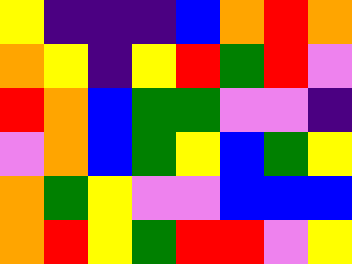[["yellow", "indigo", "indigo", "indigo", "blue", "orange", "red", "orange"], ["orange", "yellow", "indigo", "yellow", "red", "green", "red", "violet"], ["red", "orange", "blue", "green", "green", "violet", "violet", "indigo"], ["violet", "orange", "blue", "green", "yellow", "blue", "green", "yellow"], ["orange", "green", "yellow", "violet", "violet", "blue", "blue", "blue"], ["orange", "red", "yellow", "green", "red", "red", "violet", "yellow"]]